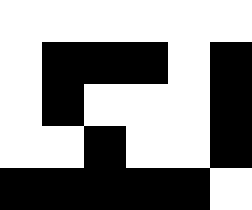[["white", "white", "white", "white", "white", "white"], ["white", "black", "black", "black", "white", "black"], ["white", "black", "white", "white", "white", "black"], ["white", "white", "black", "white", "white", "black"], ["black", "black", "black", "black", "black", "white"]]